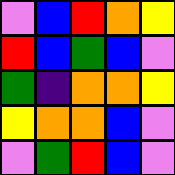[["violet", "blue", "red", "orange", "yellow"], ["red", "blue", "green", "blue", "violet"], ["green", "indigo", "orange", "orange", "yellow"], ["yellow", "orange", "orange", "blue", "violet"], ["violet", "green", "red", "blue", "violet"]]